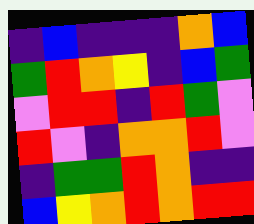[["indigo", "blue", "indigo", "indigo", "indigo", "orange", "blue"], ["green", "red", "orange", "yellow", "indigo", "blue", "green"], ["violet", "red", "red", "indigo", "red", "green", "violet"], ["red", "violet", "indigo", "orange", "orange", "red", "violet"], ["indigo", "green", "green", "red", "orange", "indigo", "indigo"], ["blue", "yellow", "orange", "red", "orange", "red", "red"]]